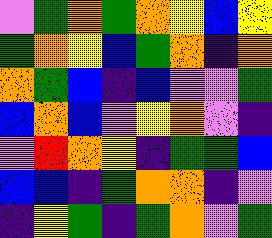[["violet", "green", "orange", "green", "orange", "yellow", "blue", "yellow"], ["green", "orange", "yellow", "blue", "green", "orange", "indigo", "orange"], ["orange", "green", "blue", "indigo", "blue", "violet", "violet", "green"], ["blue", "orange", "blue", "violet", "yellow", "orange", "violet", "indigo"], ["violet", "red", "orange", "yellow", "indigo", "green", "green", "blue"], ["blue", "blue", "indigo", "green", "orange", "orange", "indigo", "violet"], ["indigo", "yellow", "green", "indigo", "green", "orange", "violet", "green"]]